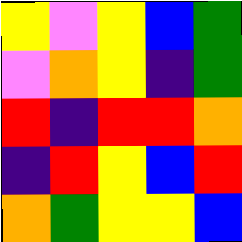[["yellow", "violet", "yellow", "blue", "green"], ["violet", "orange", "yellow", "indigo", "green"], ["red", "indigo", "red", "red", "orange"], ["indigo", "red", "yellow", "blue", "red"], ["orange", "green", "yellow", "yellow", "blue"]]